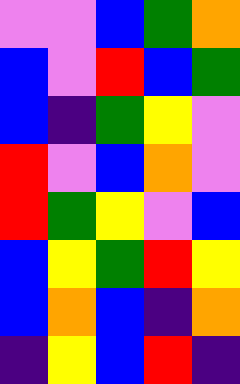[["violet", "violet", "blue", "green", "orange"], ["blue", "violet", "red", "blue", "green"], ["blue", "indigo", "green", "yellow", "violet"], ["red", "violet", "blue", "orange", "violet"], ["red", "green", "yellow", "violet", "blue"], ["blue", "yellow", "green", "red", "yellow"], ["blue", "orange", "blue", "indigo", "orange"], ["indigo", "yellow", "blue", "red", "indigo"]]